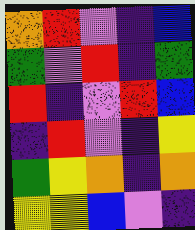[["orange", "red", "violet", "indigo", "blue"], ["green", "violet", "red", "indigo", "green"], ["red", "indigo", "violet", "red", "blue"], ["indigo", "red", "violet", "indigo", "yellow"], ["green", "yellow", "orange", "indigo", "orange"], ["yellow", "yellow", "blue", "violet", "indigo"]]